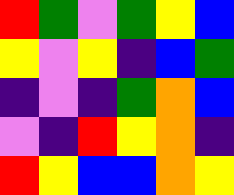[["red", "green", "violet", "green", "yellow", "blue"], ["yellow", "violet", "yellow", "indigo", "blue", "green"], ["indigo", "violet", "indigo", "green", "orange", "blue"], ["violet", "indigo", "red", "yellow", "orange", "indigo"], ["red", "yellow", "blue", "blue", "orange", "yellow"]]